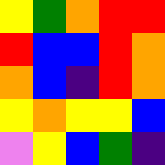[["yellow", "green", "orange", "red", "red"], ["red", "blue", "blue", "red", "orange"], ["orange", "blue", "indigo", "red", "orange"], ["yellow", "orange", "yellow", "yellow", "blue"], ["violet", "yellow", "blue", "green", "indigo"]]